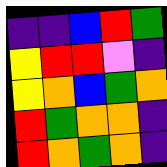[["indigo", "indigo", "blue", "red", "green"], ["yellow", "red", "red", "violet", "indigo"], ["yellow", "orange", "blue", "green", "orange"], ["red", "green", "orange", "orange", "indigo"], ["red", "orange", "green", "orange", "indigo"]]